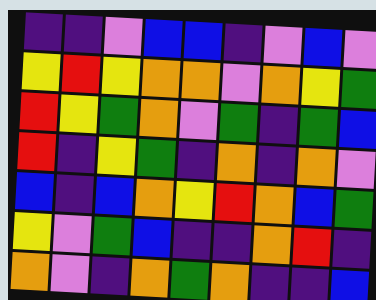[["indigo", "indigo", "violet", "blue", "blue", "indigo", "violet", "blue", "violet"], ["yellow", "red", "yellow", "orange", "orange", "violet", "orange", "yellow", "green"], ["red", "yellow", "green", "orange", "violet", "green", "indigo", "green", "blue"], ["red", "indigo", "yellow", "green", "indigo", "orange", "indigo", "orange", "violet"], ["blue", "indigo", "blue", "orange", "yellow", "red", "orange", "blue", "green"], ["yellow", "violet", "green", "blue", "indigo", "indigo", "orange", "red", "indigo"], ["orange", "violet", "indigo", "orange", "green", "orange", "indigo", "indigo", "blue"]]